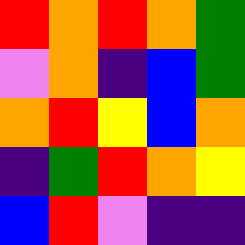[["red", "orange", "red", "orange", "green"], ["violet", "orange", "indigo", "blue", "green"], ["orange", "red", "yellow", "blue", "orange"], ["indigo", "green", "red", "orange", "yellow"], ["blue", "red", "violet", "indigo", "indigo"]]